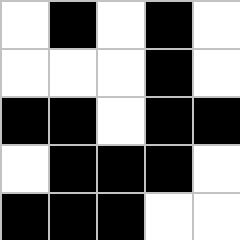[["white", "black", "white", "black", "white"], ["white", "white", "white", "black", "white"], ["black", "black", "white", "black", "black"], ["white", "black", "black", "black", "white"], ["black", "black", "black", "white", "white"]]